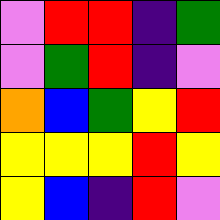[["violet", "red", "red", "indigo", "green"], ["violet", "green", "red", "indigo", "violet"], ["orange", "blue", "green", "yellow", "red"], ["yellow", "yellow", "yellow", "red", "yellow"], ["yellow", "blue", "indigo", "red", "violet"]]